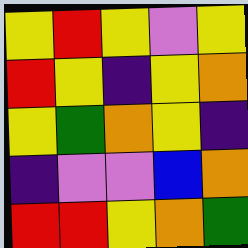[["yellow", "red", "yellow", "violet", "yellow"], ["red", "yellow", "indigo", "yellow", "orange"], ["yellow", "green", "orange", "yellow", "indigo"], ["indigo", "violet", "violet", "blue", "orange"], ["red", "red", "yellow", "orange", "green"]]